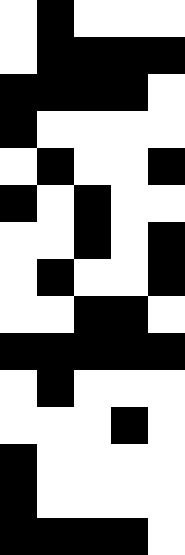[["white", "black", "white", "white", "white"], ["white", "black", "black", "black", "black"], ["black", "black", "black", "black", "white"], ["black", "white", "white", "white", "white"], ["white", "black", "white", "white", "black"], ["black", "white", "black", "white", "white"], ["white", "white", "black", "white", "black"], ["white", "black", "white", "white", "black"], ["white", "white", "black", "black", "white"], ["black", "black", "black", "black", "black"], ["white", "black", "white", "white", "white"], ["white", "white", "white", "black", "white"], ["black", "white", "white", "white", "white"], ["black", "white", "white", "white", "white"], ["black", "black", "black", "black", "white"]]